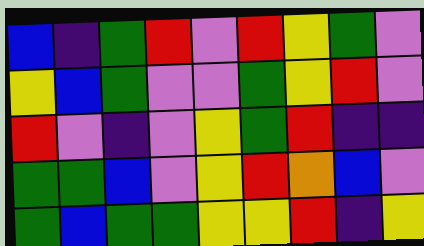[["blue", "indigo", "green", "red", "violet", "red", "yellow", "green", "violet"], ["yellow", "blue", "green", "violet", "violet", "green", "yellow", "red", "violet"], ["red", "violet", "indigo", "violet", "yellow", "green", "red", "indigo", "indigo"], ["green", "green", "blue", "violet", "yellow", "red", "orange", "blue", "violet"], ["green", "blue", "green", "green", "yellow", "yellow", "red", "indigo", "yellow"]]